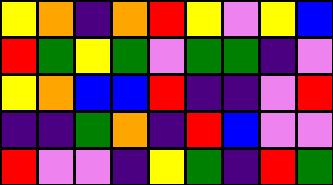[["yellow", "orange", "indigo", "orange", "red", "yellow", "violet", "yellow", "blue"], ["red", "green", "yellow", "green", "violet", "green", "green", "indigo", "violet"], ["yellow", "orange", "blue", "blue", "red", "indigo", "indigo", "violet", "red"], ["indigo", "indigo", "green", "orange", "indigo", "red", "blue", "violet", "violet"], ["red", "violet", "violet", "indigo", "yellow", "green", "indigo", "red", "green"]]